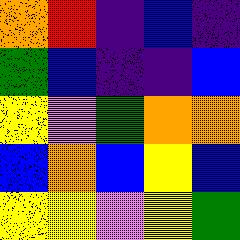[["orange", "red", "indigo", "blue", "indigo"], ["green", "blue", "indigo", "indigo", "blue"], ["yellow", "violet", "green", "orange", "orange"], ["blue", "orange", "blue", "yellow", "blue"], ["yellow", "yellow", "violet", "yellow", "green"]]